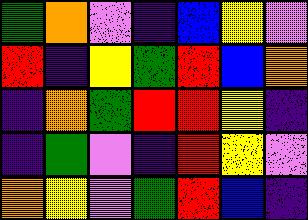[["green", "orange", "violet", "indigo", "blue", "yellow", "violet"], ["red", "indigo", "yellow", "green", "red", "blue", "orange"], ["indigo", "orange", "green", "red", "red", "yellow", "indigo"], ["indigo", "green", "violet", "indigo", "red", "yellow", "violet"], ["orange", "yellow", "violet", "green", "red", "blue", "indigo"]]